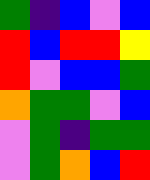[["green", "indigo", "blue", "violet", "blue"], ["red", "blue", "red", "red", "yellow"], ["red", "violet", "blue", "blue", "green"], ["orange", "green", "green", "violet", "blue"], ["violet", "green", "indigo", "green", "green"], ["violet", "green", "orange", "blue", "red"]]